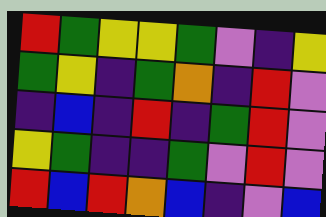[["red", "green", "yellow", "yellow", "green", "violet", "indigo", "yellow"], ["green", "yellow", "indigo", "green", "orange", "indigo", "red", "violet"], ["indigo", "blue", "indigo", "red", "indigo", "green", "red", "violet"], ["yellow", "green", "indigo", "indigo", "green", "violet", "red", "violet"], ["red", "blue", "red", "orange", "blue", "indigo", "violet", "blue"]]